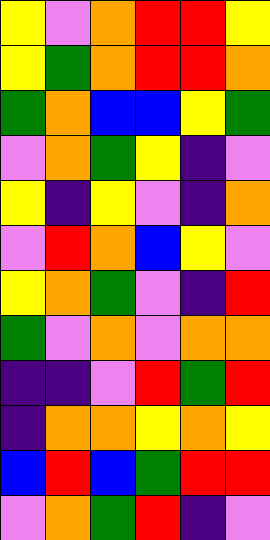[["yellow", "violet", "orange", "red", "red", "yellow"], ["yellow", "green", "orange", "red", "red", "orange"], ["green", "orange", "blue", "blue", "yellow", "green"], ["violet", "orange", "green", "yellow", "indigo", "violet"], ["yellow", "indigo", "yellow", "violet", "indigo", "orange"], ["violet", "red", "orange", "blue", "yellow", "violet"], ["yellow", "orange", "green", "violet", "indigo", "red"], ["green", "violet", "orange", "violet", "orange", "orange"], ["indigo", "indigo", "violet", "red", "green", "red"], ["indigo", "orange", "orange", "yellow", "orange", "yellow"], ["blue", "red", "blue", "green", "red", "red"], ["violet", "orange", "green", "red", "indigo", "violet"]]